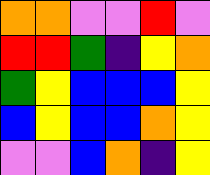[["orange", "orange", "violet", "violet", "red", "violet"], ["red", "red", "green", "indigo", "yellow", "orange"], ["green", "yellow", "blue", "blue", "blue", "yellow"], ["blue", "yellow", "blue", "blue", "orange", "yellow"], ["violet", "violet", "blue", "orange", "indigo", "yellow"]]